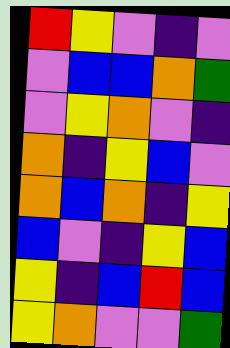[["red", "yellow", "violet", "indigo", "violet"], ["violet", "blue", "blue", "orange", "green"], ["violet", "yellow", "orange", "violet", "indigo"], ["orange", "indigo", "yellow", "blue", "violet"], ["orange", "blue", "orange", "indigo", "yellow"], ["blue", "violet", "indigo", "yellow", "blue"], ["yellow", "indigo", "blue", "red", "blue"], ["yellow", "orange", "violet", "violet", "green"]]